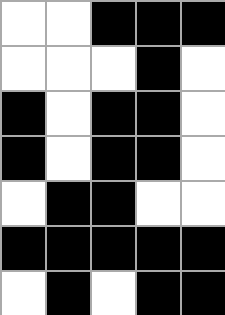[["white", "white", "black", "black", "black"], ["white", "white", "white", "black", "white"], ["black", "white", "black", "black", "white"], ["black", "white", "black", "black", "white"], ["white", "black", "black", "white", "white"], ["black", "black", "black", "black", "black"], ["white", "black", "white", "black", "black"]]